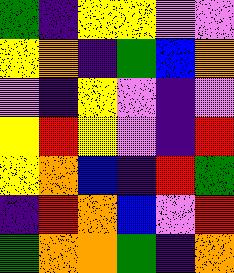[["green", "indigo", "yellow", "yellow", "violet", "violet"], ["yellow", "orange", "indigo", "green", "blue", "orange"], ["violet", "indigo", "yellow", "violet", "indigo", "violet"], ["yellow", "red", "yellow", "violet", "indigo", "red"], ["yellow", "orange", "blue", "indigo", "red", "green"], ["indigo", "red", "orange", "blue", "violet", "red"], ["green", "orange", "orange", "green", "indigo", "orange"]]